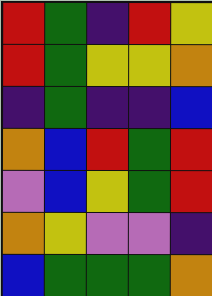[["red", "green", "indigo", "red", "yellow"], ["red", "green", "yellow", "yellow", "orange"], ["indigo", "green", "indigo", "indigo", "blue"], ["orange", "blue", "red", "green", "red"], ["violet", "blue", "yellow", "green", "red"], ["orange", "yellow", "violet", "violet", "indigo"], ["blue", "green", "green", "green", "orange"]]